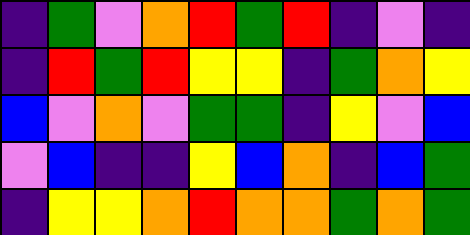[["indigo", "green", "violet", "orange", "red", "green", "red", "indigo", "violet", "indigo"], ["indigo", "red", "green", "red", "yellow", "yellow", "indigo", "green", "orange", "yellow"], ["blue", "violet", "orange", "violet", "green", "green", "indigo", "yellow", "violet", "blue"], ["violet", "blue", "indigo", "indigo", "yellow", "blue", "orange", "indigo", "blue", "green"], ["indigo", "yellow", "yellow", "orange", "red", "orange", "orange", "green", "orange", "green"]]